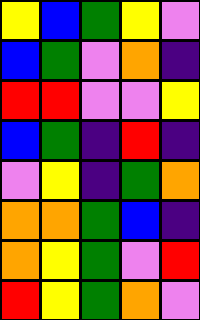[["yellow", "blue", "green", "yellow", "violet"], ["blue", "green", "violet", "orange", "indigo"], ["red", "red", "violet", "violet", "yellow"], ["blue", "green", "indigo", "red", "indigo"], ["violet", "yellow", "indigo", "green", "orange"], ["orange", "orange", "green", "blue", "indigo"], ["orange", "yellow", "green", "violet", "red"], ["red", "yellow", "green", "orange", "violet"]]